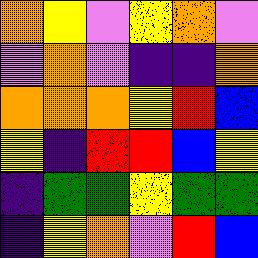[["orange", "yellow", "violet", "yellow", "orange", "violet"], ["violet", "orange", "violet", "indigo", "indigo", "orange"], ["orange", "orange", "orange", "yellow", "red", "blue"], ["yellow", "indigo", "red", "red", "blue", "yellow"], ["indigo", "green", "green", "yellow", "green", "green"], ["indigo", "yellow", "orange", "violet", "red", "blue"]]